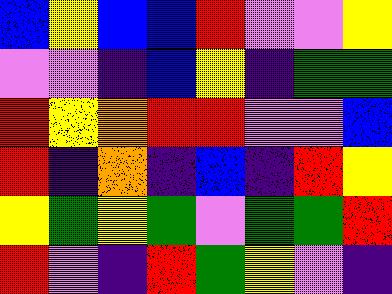[["blue", "yellow", "blue", "blue", "red", "violet", "violet", "yellow"], ["violet", "violet", "indigo", "blue", "yellow", "indigo", "green", "green"], ["red", "yellow", "orange", "red", "red", "violet", "violet", "blue"], ["red", "indigo", "orange", "indigo", "blue", "indigo", "red", "yellow"], ["yellow", "green", "yellow", "green", "violet", "green", "green", "red"], ["red", "violet", "indigo", "red", "green", "yellow", "violet", "indigo"]]